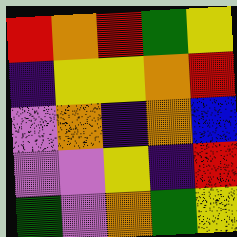[["red", "orange", "red", "green", "yellow"], ["indigo", "yellow", "yellow", "orange", "red"], ["violet", "orange", "indigo", "orange", "blue"], ["violet", "violet", "yellow", "indigo", "red"], ["green", "violet", "orange", "green", "yellow"]]